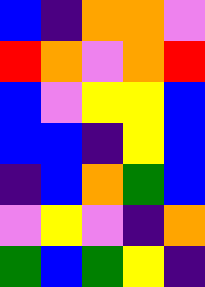[["blue", "indigo", "orange", "orange", "violet"], ["red", "orange", "violet", "orange", "red"], ["blue", "violet", "yellow", "yellow", "blue"], ["blue", "blue", "indigo", "yellow", "blue"], ["indigo", "blue", "orange", "green", "blue"], ["violet", "yellow", "violet", "indigo", "orange"], ["green", "blue", "green", "yellow", "indigo"]]